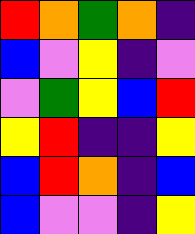[["red", "orange", "green", "orange", "indigo"], ["blue", "violet", "yellow", "indigo", "violet"], ["violet", "green", "yellow", "blue", "red"], ["yellow", "red", "indigo", "indigo", "yellow"], ["blue", "red", "orange", "indigo", "blue"], ["blue", "violet", "violet", "indigo", "yellow"]]